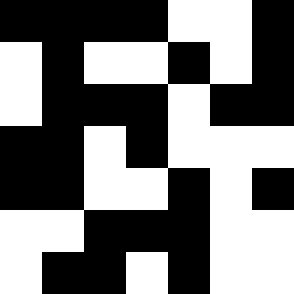[["black", "black", "black", "black", "white", "white", "black"], ["white", "black", "white", "white", "black", "white", "black"], ["white", "black", "black", "black", "white", "black", "black"], ["black", "black", "white", "black", "white", "white", "white"], ["black", "black", "white", "white", "black", "white", "black"], ["white", "white", "black", "black", "black", "white", "white"], ["white", "black", "black", "white", "black", "white", "white"]]